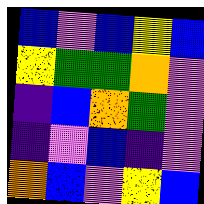[["blue", "violet", "blue", "yellow", "blue"], ["yellow", "green", "green", "orange", "violet"], ["indigo", "blue", "orange", "green", "violet"], ["indigo", "violet", "blue", "indigo", "violet"], ["orange", "blue", "violet", "yellow", "blue"]]